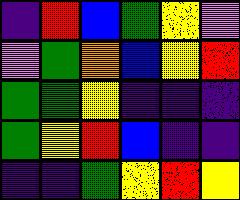[["indigo", "red", "blue", "green", "yellow", "violet"], ["violet", "green", "orange", "blue", "yellow", "red"], ["green", "green", "yellow", "indigo", "indigo", "indigo"], ["green", "yellow", "red", "blue", "indigo", "indigo"], ["indigo", "indigo", "green", "yellow", "red", "yellow"]]